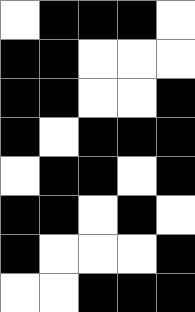[["white", "black", "black", "black", "white"], ["black", "black", "white", "white", "white"], ["black", "black", "white", "white", "black"], ["black", "white", "black", "black", "black"], ["white", "black", "black", "white", "black"], ["black", "black", "white", "black", "white"], ["black", "white", "white", "white", "black"], ["white", "white", "black", "black", "black"]]